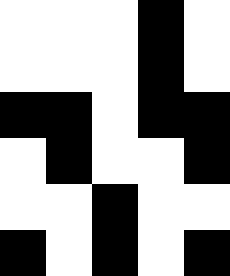[["white", "white", "white", "black", "white"], ["white", "white", "white", "black", "white"], ["black", "black", "white", "black", "black"], ["white", "black", "white", "white", "black"], ["white", "white", "black", "white", "white"], ["black", "white", "black", "white", "black"]]